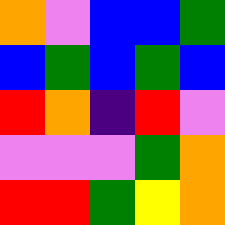[["orange", "violet", "blue", "blue", "green"], ["blue", "green", "blue", "green", "blue"], ["red", "orange", "indigo", "red", "violet"], ["violet", "violet", "violet", "green", "orange"], ["red", "red", "green", "yellow", "orange"]]